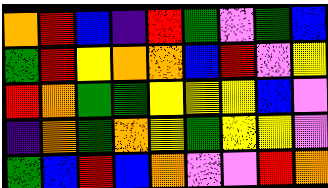[["orange", "red", "blue", "indigo", "red", "green", "violet", "green", "blue"], ["green", "red", "yellow", "orange", "orange", "blue", "red", "violet", "yellow"], ["red", "orange", "green", "green", "yellow", "yellow", "yellow", "blue", "violet"], ["indigo", "orange", "green", "orange", "yellow", "green", "yellow", "yellow", "violet"], ["green", "blue", "red", "blue", "orange", "violet", "violet", "red", "orange"]]